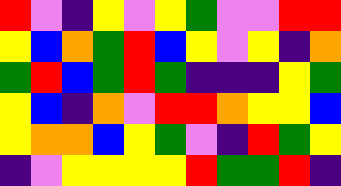[["red", "violet", "indigo", "yellow", "violet", "yellow", "green", "violet", "violet", "red", "red"], ["yellow", "blue", "orange", "green", "red", "blue", "yellow", "violet", "yellow", "indigo", "orange"], ["green", "red", "blue", "green", "red", "green", "indigo", "indigo", "indigo", "yellow", "green"], ["yellow", "blue", "indigo", "orange", "violet", "red", "red", "orange", "yellow", "yellow", "blue"], ["yellow", "orange", "orange", "blue", "yellow", "green", "violet", "indigo", "red", "green", "yellow"], ["indigo", "violet", "yellow", "yellow", "yellow", "yellow", "red", "green", "green", "red", "indigo"]]